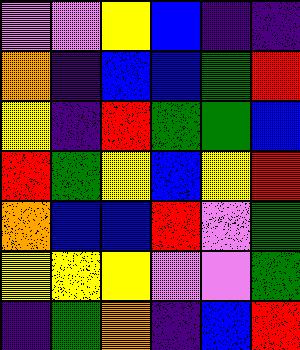[["violet", "violet", "yellow", "blue", "indigo", "indigo"], ["orange", "indigo", "blue", "blue", "green", "red"], ["yellow", "indigo", "red", "green", "green", "blue"], ["red", "green", "yellow", "blue", "yellow", "red"], ["orange", "blue", "blue", "red", "violet", "green"], ["yellow", "yellow", "yellow", "violet", "violet", "green"], ["indigo", "green", "orange", "indigo", "blue", "red"]]